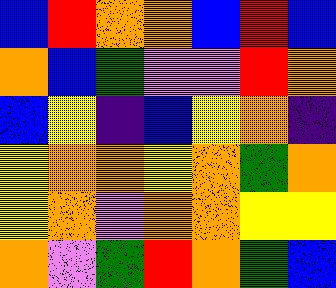[["blue", "red", "orange", "orange", "blue", "red", "blue"], ["orange", "blue", "green", "violet", "violet", "red", "orange"], ["blue", "yellow", "indigo", "blue", "yellow", "orange", "indigo"], ["yellow", "orange", "orange", "yellow", "orange", "green", "orange"], ["yellow", "orange", "violet", "orange", "orange", "yellow", "yellow"], ["orange", "violet", "green", "red", "orange", "green", "blue"]]